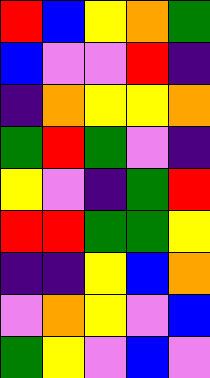[["red", "blue", "yellow", "orange", "green"], ["blue", "violet", "violet", "red", "indigo"], ["indigo", "orange", "yellow", "yellow", "orange"], ["green", "red", "green", "violet", "indigo"], ["yellow", "violet", "indigo", "green", "red"], ["red", "red", "green", "green", "yellow"], ["indigo", "indigo", "yellow", "blue", "orange"], ["violet", "orange", "yellow", "violet", "blue"], ["green", "yellow", "violet", "blue", "violet"]]